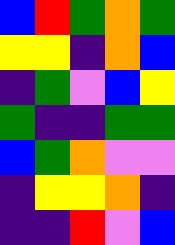[["blue", "red", "green", "orange", "green"], ["yellow", "yellow", "indigo", "orange", "blue"], ["indigo", "green", "violet", "blue", "yellow"], ["green", "indigo", "indigo", "green", "green"], ["blue", "green", "orange", "violet", "violet"], ["indigo", "yellow", "yellow", "orange", "indigo"], ["indigo", "indigo", "red", "violet", "blue"]]